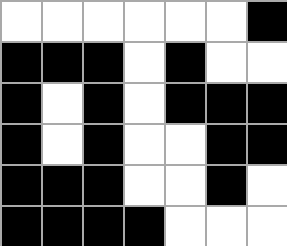[["white", "white", "white", "white", "white", "white", "black"], ["black", "black", "black", "white", "black", "white", "white"], ["black", "white", "black", "white", "black", "black", "black"], ["black", "white", "black", "white", "white", "black", "black"], ["black", "black", "black", "white", "white", "black", "white"], ["black", "black", "black", "black", "white", "white", "white"]]